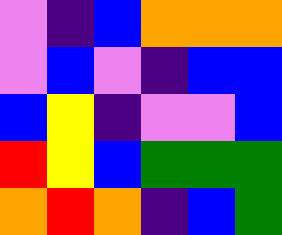[["violet", "indigo", "blue", "orange", "orange", "orange"], ["violet", "blue", "violet", "indigo", "blue", "blue"], ["blue", "yellow", "indigo", "violet", "violet", "blue"], ["red", "yellow", "blue", "green", "green", "green"], ["orange", "red", "orange", "indigo", "blue", "green"]]